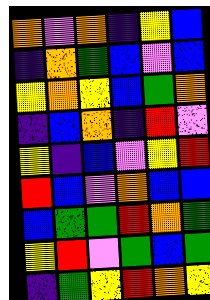[["orange", "violet", "orange", "indigo", "yellow", "blue"], ["indigo", "orange", "green", "blue", "violet", "blue"], ["yellow", "orange", "yellow", "blue", "green", "orange"], ["indigo", "blue", "orange", "indigo", "red", "violet"], ["yellow", "indigo", "blue", "violet", "yellow", "red"], ["red", "blue", "violet", "orange", "blue", "blue"], ["blue", "green", "green", "red", "orange", "green"], ["yellow", "red", "violet", "green", "blue", "green"], ["indigo", "green", "yellow", "red", "orange", "yellow"]]